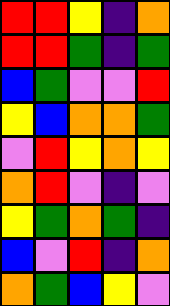[["red", "red", "yellow", "indigo", "orange"], ["red", "red", "green", "indigo", "green"], ["blue", "green", "violet", "violet", "red"], ["yellow", "blue", "orange", "orange", "green"], ["violet", "red", "yellow", "orange", "yellow"], ["orange", "red", "violet", "indigo", "violet"], ["yellow", "green", "orange", "green", "indigo"], ["blue", "violet", "red", "indigo", "orange"], ["orange", "green", "blue", "yellow", "violet"]]